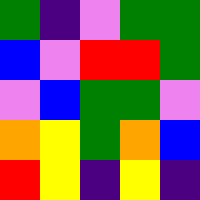[["green", "indigo", "violet", "green", "green"], ["blue", "violet", "red", "red", "green"], ["violet", "blue", "green", "green", "violet"], ["orange", "yellow", "green", "orange", "blue"], ["red", "yellow", "indigo", "yellow", "indigo"]]